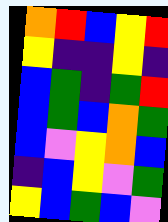[["orange", "red", "blue", "yellow", "red"], ["yellow", "indigo", "indigo", "yellow", "indigo"], ["blue", "green", "indigo", "green", "red"], ["blue", "green", "blue", "orange", "green"], ["blue", "violet", "yellow", "orange", "blue"], ["indigo", "blue", "yellow", "violet", "green"], ["yellow", "blue", "green", "blue", "violet"]]